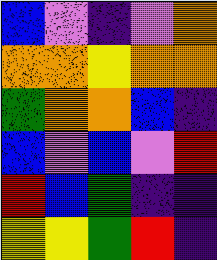[["blue", "violet", "indigo", "violet", "orange"], ["orange", "orange", "yellow", "orange", "orange"], ["green", "orange", "orange", "blue", "indigo"], ["blue", "violet", "blue", "violet", "red"], ["red", "blue", "green", "indigo", "indigo"], ["yellow", "yellow", "green", "red", "indigo"]]